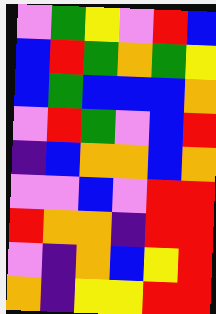[["violet", "green", "yellow", "violet", "red", "blue"], ["blue", "red", "green", "orange", "green", "yellow"], ["blue", "green", "blue", "blue", "blue", "orange"], ["violet", "red", "green", "violet", "blue", "red"], ["indigo", "blue", "orange", "orange", "blue", "orange"], ["violet", "violet", "blue", "violet", "red", "red"], ["red", "orange", "orange", "indigo", "red", "red"], ["violet", "indigo", "orange", "blue", "yellow", "red"], ["orange", "indigo", "yellow", "yellow", "red", "red"]]